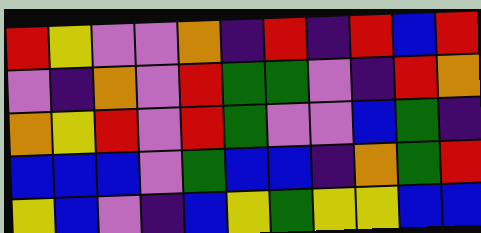[["red", "yellow", "violet", "violet", "orange", "indigo", "red", "indigo", "red", "blue", "red"], ["violet", "indigo", "orange", "violet", "red", "green", "green", "violet", "indigo", "red", "orange"], ["orange", "yellow", "red", "violet", "red", "green", "violet", "violet", "blue", "green", "indigo"], ["blue", "blue", "blue", "violet", "green", "blue", "blue", "indigo", "orange", "green", "red"], ["yellow", "blue", "violet", "indigo", "blue", "yellow", "green", "yellow", "yellow", "blue", "blue"]]